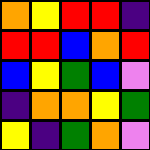[["orange", "yellow", "red", "red", "indigo"], ["red", "red", "blue", "orange", "red"], ["blue", "yellow", "green", "blue", "violet"], ["indigo", "orange", "orange", "yellow", "green"], ["yellow", "indigo", "green", "orange", "violet"]]